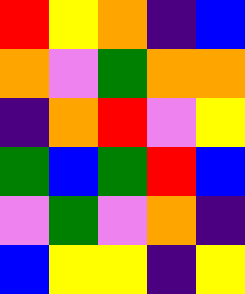[["red", "yellow", "orange", "indigo", "blue"], ["orange", "violet", "green", "orange", "orange"], ["indigo", "orange", "red", "violet", "yellow"], ["green", "blue", "green", "red", "blue"], ["violet", "green", "violet", "orange", "indigo"], ["blue", "yellow", "yellow", "indigo", "yellow"]]